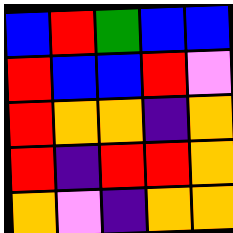[["blue", "red", "green", "blue", "blue"], ["red", "blue", "blue", "red", "violet"], ["red", "orange", "orange", "indigo", "orange"], ["red", "indigo", "red", "red", "orange"], ["orange", "violet", "indigo", "orange", "orange"]]